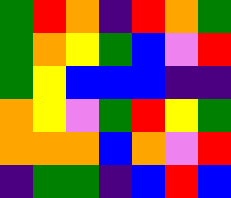[["green", "red", "orange", "indigo", "red", "orange", "green"], ["green", "orange", "yellow", "green", "blue", "violet", "red"], ["green", "yellow", "blue", "blue", "blue", "indigo", "indigo"], ["orange", "yellow", "violet", "green", "red", "yellow", "green"], ["orange", "orange", "orange", "blue", "orange", "violet", "red"], ["indigo", "green", "green", "indigo", "blue", "red", "blue"]]